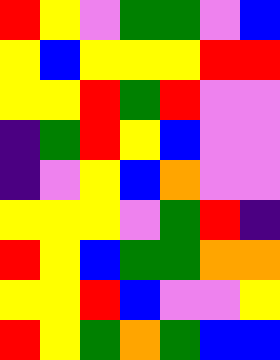[["red", "yellow", "violet", "green", "green", "violet", "blue"], ["yellow", "blue", "yellow", "yellow", "yellow", "red", "red"], ["yellow", "yellow", "red", "green", "red", "violet", "violet"], ["indigo", "green", "red", "yellow", "blue", "violet", "violet"], ["indigo", "violet", "yellow", "blue", "orange", "violet", "violet"], ["yellow", "yellow", "yellow", "violet", "green", "red", "indigo"], ["red", "yellow", "blue", "green", "green", "orange", "orange"], ["yellow", "yellow", "red", "blue", "violet", "violet", "yellow"], ["red", "yellow", "green", "orange", "green", "blue", "blue"]]